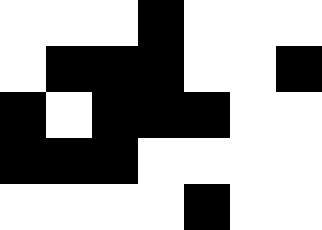[["white", "white", "white", "black", "white", "white", "white"], ["white", "black", "black", "black", "white", "white", "black"], ["black", "white", "black", "black", "black", "white", "white"], ["black", "black", "black", "white", "white", "white", "white"], ["white", "white", "white", "white", "black", "white", "white"]]